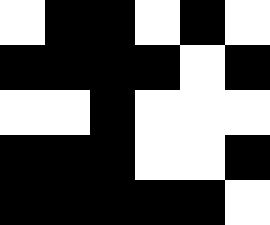[["white", "black", "black", "white", "black", "white"], ["black", "black", "black", "black", "white", "black"], ["white", "white", "black", "white", "white", "white"], ["black", "black", "black", "white", "white", "black"], ["black", "black", "black", "black", "black", "white"]]